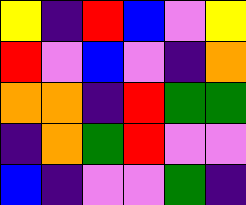[["yellow", "indigo", "red", "blue", "violet", "yellow"], ["red", "violet", "blue", "violet", "indigo", "orange"], ["orange", "orange", "indigo", "red", "green", "green"], ["indigo", "orange", "green", "red", "violet", "violet"], ["blue", "indigo", "violet", "violet", "green", "indigo"]]